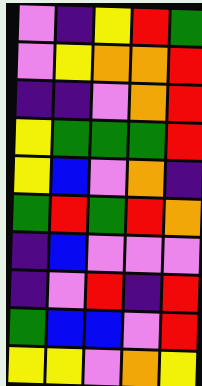[["violet", "indigo", "yellow", "red", "green"], ["violet", "yellow", "orange", "orange", "red"], ["indigo", "indigo", "violet", "orange", "red"], ["yellow", "green", "green", "green", "red"], ["yellow", "blue", "violet", "orange", "indigo"], ["green", "red", "green", "red", "orange"], ["indigo", "blue", "violet", "violet", "violet"], ["indigo", "violet", "red", "indigo", "red"], ["green", "blue", "blue", "violet", "red"], ["yellow", "yellow", "violet", "orange", "yellow"]]